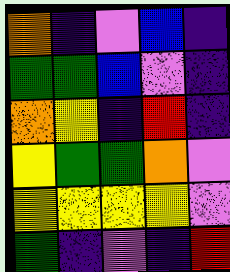[["orange", "indigo", "violet", "blue", "indigo"], ["green", "green", "blue", "violet", "indigo"], ["orange", "yellow", "indigo", "red", "indigo"], ["yellow", "green", "green", "orange", "violet"], ["yellow", "yellow", "yellow", "yellow", "violet"], ["green", "indigo", "violet", "indigo", "red"]]